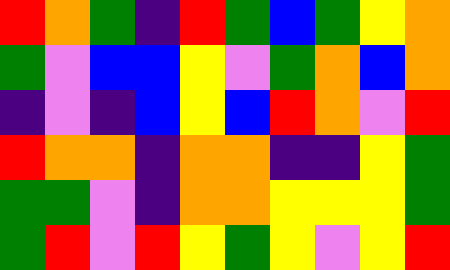[["red", "orange", "green", "indigo", "red", "green", "blue", "green", "yellow", "orange"], ["green", "violet", "blue", "blue", "yellow", "violet", "green", "orange", "blue", "orange"], ["indigo", "violet", "indigo", "blue", "yellow", "blue", "red", "orange", "violet", "red"], ["red", "orange", "orange", "indigo", "orange", "orange", "indigo", "indigo", "yellow", "green"], ["green", "green", "violet", "indigo", "orange", "orange", "yellow", "yellow", "yellow", "green"], ["green", "red", "violet", "red", "yellow", "green", "yellow", "violet", "yellow", "red"]]